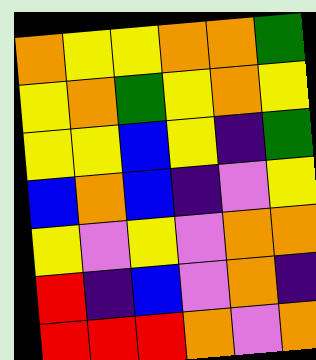[["orange", "yellow", "yellow", "orange", "orange", "green"], ["yellow", "orange", "green", "yellow", "orange", "yellow"], ["yellow", "yellow", "blue", "yellow", "indigo", "green"], ["blue", "orange", "blue", "indigo", "violet", "yellow"], ["yellow", "violet", "yellow", "violet", "orange", "orange"], ["red", "indigo", "blue", "violet", "orange", "indigo"], ["red", "red", "red", "orange", "violet", "orange"]]